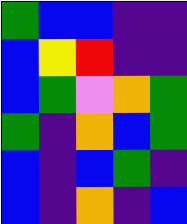[["green", "blue", "blue", "indigo", "indigo"], ["blue", "yellow", "red", "indigo", "indigo"], ["blue", "green", "violet", "orange", "green"], ["green", "indigo", "orange", "blue", "green"], ["blue", "indigo", "blue", "green", "indigo"], ["blue", "indigo", "orange", "indigo", "blue"]]